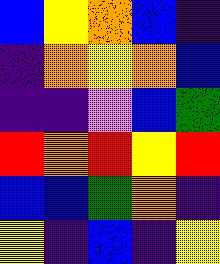[["blue", "yellow", "orange", "blue", "indigo"], ["indigo", "orange", "yellow", "orange", "blue"], ["indigo", "indigo", "violet", "blue", "green"], ["red", "orange", "red", "yellow", "red"], ["blue", "blue", "green", "orange", "indigo"], ["yellow", "indigo", "blue", "indigo", "yellow"]]